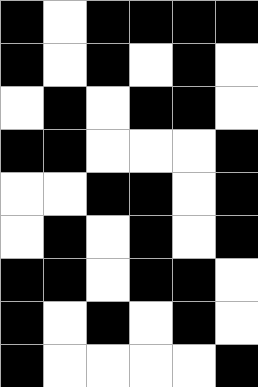[["black", "white", "black", "black", "black", "black"], ["black", "white", "black", "white", "black", "white"], ["white", "black", "white", "black", "black", "white"], ["black", "black", "white", "white", "white", "black"], ["white", "white", "black", "black", "white", "black"], ["white", "black", "white", "black", "white", "black"], ["black", "black", "white", "black", "black", "white"], ["black", "white", "black", "white", "black", "white"], ["black", "white", "white", "white", "white", "black"]]